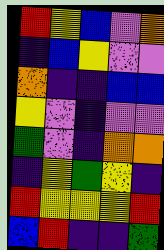[["red", "yellow", "blue", "violet", "orange"], ["indigo", "blue", "yellow", "violet", "violet"], ["orange", "indigo", "indigo", "blue", "blue"], ["yellow", "violet", "indigo", "violet", "violet"], ["green", "violet", "indigo", "orange", "orange"], ["indigo", "yellow", "green", "yellow", "indigo"], ["red", "yellow", "yellow", "yellow", "red"], ["blue", "red", "indigo", "indigo", "green"]]